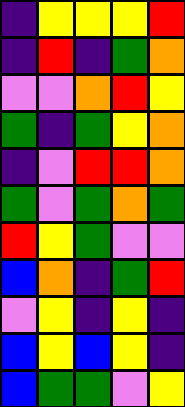[["indigo", "yellow", "yellow", "yellow", "red"], ["indigo", "red", "indigo", "green", "orange"], ["violet", "violet", "orange", "red", "yellow"], ["green", "indigo", "green", "yellow", "orange"], ["indigo", "violet", "red", "red", "orange"], ["green", "violet", "green", "orange", "green"], ["red", "yellow", "green", "violet", "violet"], ["blue", "orange", "indigo", "green", "red"], ["violet", "yellow", "indigo", "yellow", "indigo"], ["blue", "yellow", "blue", "yellow", "indigo"], ["blue", "green", "green", "violet", "yellow"]]